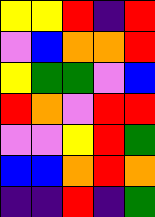[["yellow", "yellow", "red", "indigo", "red"], ["violet", "blue", "orange", "orange", "red"], ["yellow", "green", "green", "violet", "blue"], ["red", "orange", "violet", "red", "red"], ["violet", "violet", "yellow", "red", "green"], ["blue", "blue", "orange", "red", "orange"], ["indigo", "indigo", "red", "indigo", "green"]]